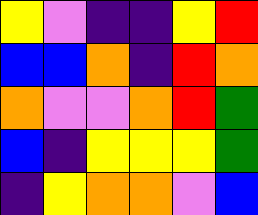[["yellow", "violet", "indigo", "indigo", "yellow", "red"], ["blue", "blue", "orange", "indigo", "red", "orange"], ["orange", "violet", "violet", "orange", "red", "green"], ["blue", "indigo", "yellow", "yellow", "yellow", "green"], ["indigo", "yellow", "orange", "orange", "violet", "blue"]]